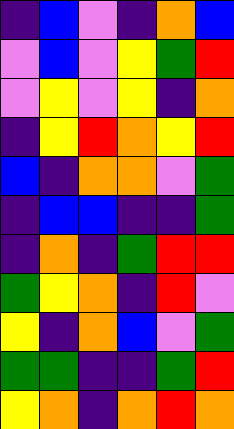[["indigo", "blue", "violet", "indigo", "orange", "blue"], ["violet", "blue", "violet", "yellow", "green", "red"], ["violet", "yellow", "violet", "yellow", "indigo", "orange"], ["indigo", "yellow", "red", "orange", "yellow", "red"], ["blue", "indigo", "orange", "orange", "violet", "green"], ["indigo", "blue", "blue", "indigo", "indigo", "green"], ["indigo", "orange", "indigo", "green", "red", "red"], ["green", "yellow", "orange", "indigo", "red", "violet"], ["yellow", "indigo", "orange", "blue", "violet", "green"], ["green", "green", "indigo", "indigo", "green", "red"], ["yellow", "orange", "indigo", "orange", "red", "orange"]]